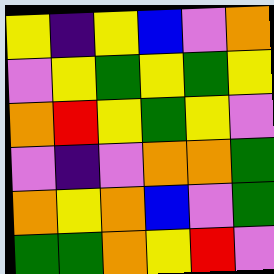[["yellow", "indigo", "yellow", "blue", "violet", "orange"], ["violet", "yellow", "green", "yellow", "green", "yellow"], ["orange", "red", "yellow", "green", "yellow", "violet"], ["violet", "indigo", "violet", "orange", "orange", "green"], ["orange", "yellow", "orange", "blue", "violet", "green"], ["green", "green", "orange", "yellow", "red", "violet"]]